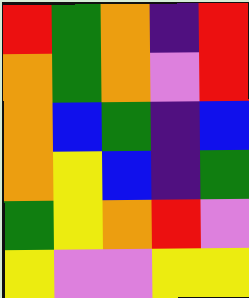[["red", "green", "orange", "indigo", "red"], ["orange", "green", "orange", "violet", "red"], ["orange", "blue", "green", "indigo", "blue"], ["orange", "yellow", "blue", "indigo", "green"], ["green", "yellow", "orange", "red", "violet"], ["yellow", "violet", "violet", "yellow", "yellow"]]